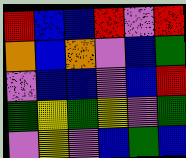[["red", "blue", "blue", "red", "violet", "red"], ["orange", "blue", "orange", "violet", "blue", "green"], ["violet", "blue", "blue", "violet", "blue", "red"], ["green", "yellow", "green", "yellow", "violet", "green"], ["violet", "yellow", "violet", "blue", "green", "blue"]]